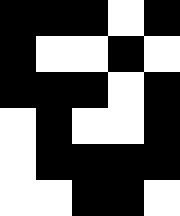[["black", "black", "black", "white", "black"], ["black", "white", "white", "black", "white"], ["black", "black", "black", "white", "black"], ["white", "black", "white", "white", "black"], ["white", "black", "black", "black", "black"], ["white", "white", "black", "black", "white"]]